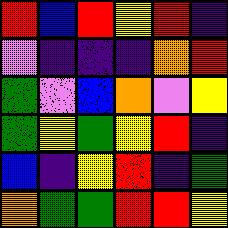[["red", "blue", "red", "yellow", "red", "indigo"], ["violet", "indigo", "indigo", "indigo", "orange", "red"], ["green", "violet", "blue", "orange", "violet", "yellow"], ["green", "yellow", "green", "yellow", "red", "indigo"], ["blue", "indigo", "yellow", "red", "indigo", "green"], ["orange", "green", "green", "red", "red", "yellow"]]